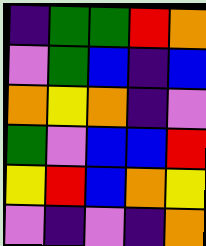[["indigo", "green", "green", "red", "orange"], ["violet", "green", "blue", "indigo", "blue"], ["orange", "yellow", "orange", "indigo", "violet"], ["green", "violet", "blue", "blue", "red"], ["yellow", "red", "blue", "orange", "yellow"], ["violet", "indigo", "violet", "indigo", "orange"]]